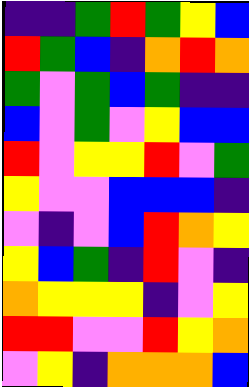[["indigo", "indigo", "green", "red", "green", "yellow", "blue"], ["red", "green", "blue", "indigo", "orange", "red", "orange"], ["green", "violet", "green", "blue", "green", "indigo", "indigo"], ["blue", "violet", "green", "violet", "yellow", "blue", "blue"], ["red", "violet", "yellow", "yellow", "red", "violet", "green"], ["yellow", "violet", "violet", "blue", "blue", "blue", "indigo"], ["violet", "indigo", "violet", "blue", "red", "orange", "yellow"], ["yellow", "blue", "green", "indigo", "red", "violet", "indigo"], ["orange", "yellow", "yellow", "yellow", "indigo", "violet", "yellow"], ["red", "red", "violet", "violet", "red", "yellow", "orange"], ["violet", "yellow", "indigo", "orange", "orange", "orange", "blue"]]